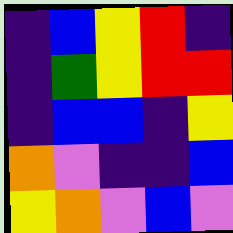[["indigo", "blue", "yellow", "red", "indigo"], ["indigo", "green", "yellow", "red", "red"], ["indigo", "blue", "blue", "indigo", "yellow"], ["orange", "violet", "indigo", "indigo", "blue"], ["yellow", "orange", "violet", "blue", "violet"]]